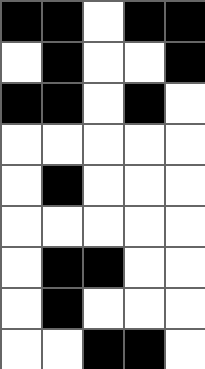[["black", "black", "white", "black", "black"], ["white", "black", "white", "white", "black"], ["black", "black", "white", "black", "white"], ["white", "white", "white", "white", "white"], ["white", "black", "white", "white", "white"], ["white", "white", "white", "white", "white"], ["white", "black", "black", "white", "white"], ["white", "black", "white", "white", "white"], ["white", "white", "black", "black", "white"]]